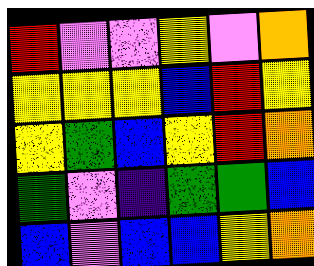[["red", "violet", "violet", "yellow", "violet", "orange"], ["yellow", "yellow", "yellow", "blue", "red", "yellow"], ["yellow", "green", "blue", "yellow", "red", "orange"], ["green", "violet", "indigo", "green", "green", "blue"], ["blue", "violet", "blue", "blue", "yellow", "orange"]]